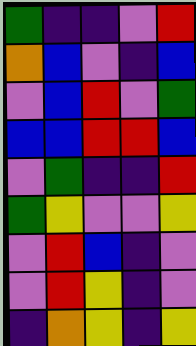[["green", "indigo", "indigo", "violet", "red"], ["orange", "blue", "violet", "indigo", "blue"], ["violet", "blue", "red", "violet", "green"], ["blue", "blue", "red", "red", "blue"], ["violet", "green", "indigo", "indigo", "red"], ["green", "yellow", "violet", "violet", "yellow"], ["violet", "red", "blue", "indigo", "violet"], ["violet", "red", "yellow", "indigo", "violet"], ["indigo", "orange", "yellow", "indigo", "yellow"]]